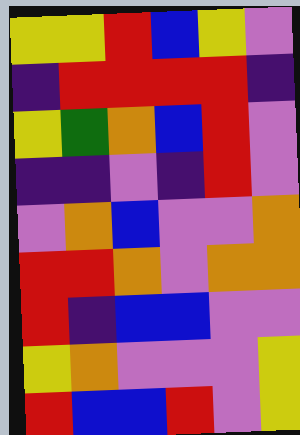[["yellow", "yellow", "red", "blue", "yellow", "violet"], ["indigo", "red", "red", "red", "red", "indigo"], ["yellow", "green", "orange", "blue", "red", "violet"], ["indigo", "indigo", "violet", "indigo", "red", "violet"], ["violet", "orange", "blue", "violet", "violet", "orange"], ["red", "red", "orange", "violet", "orange", "orange"], ["red", "indigo", "blue", "blue", "violet", "violet"], ["yellow", "orange", "violet", "violet", "violet", "yellow"], ["red", "blue", "blue", "red", "violet", "yellow"]]